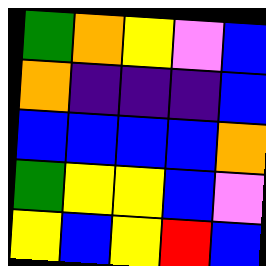[["green", "orange", "yellow", "violet", "blue"], ["orange", "indigo", "indigo", "indigo", "blue"], ["blue", "blue", "blue", "blue", "orange"], ["green", "yellow", "yellow", "blue", "violet"], ["yellow", "blue", "yellow", "red", "blue"]]